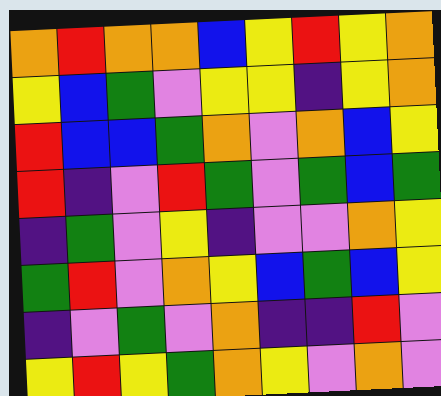[["orange", "red", "orange", "orange", "blue", "yellow", "red", "yellow", "orange"], ["yellow", "blue", "green", "violet", "yellow", "yellow", "indigo", "yellow", "orange"], ["red", "blue", "blue", "green", "orange", "violet", "orange", "blue", "yellow"], ["red", "indigo", "violet", "red", "green", "violet", "green", "blue", "green"], ["indigo", "green", "violet", "yellow", "indigo", "violet", "violet", "orange", "yellow"], ["green", "red", "violet", "orange", "yellow", "blue", "green", "blue", "yellow"], ["indigo", "violet", "green", "violet", "orange", "indigo", "indigo", "red", "violet"], ["yellow", "red", "yellow", "green", "orange", "yellow", "violet", "orange", "violet"]]